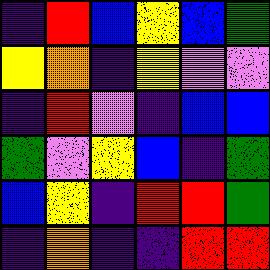[["indigo", "red", "blue", "yellow", "blue", "green"], ["yellow", "orange", "indigo", "yellow", "violet", "violet"], ["indigo", "red", "violet", "indigo", "blue", "blue"], ["green", "violet", "yellow", "blue", "indigo", "green"], ["blue", "yellow", "indigo", "red", "red", "green"], ["indigo", "orange", "indigo", "indigo", "red", "red"]]